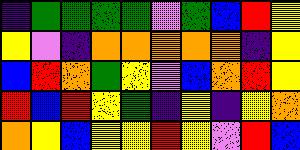[["indigo", "green", "green", "green", "green", "violet", "green", "blue", "red", "yellow"], ["yellow", "violet", "indigo", "orange", "orange", "orange", "orange", "orange", "indigo", "yellow"], ["blue", "red", "orange", "green", "yellow", "violet", "blue", "orange", "red", "yellow"], ["red", "blue", "red", "yellow", "green", "indigo", "yellow", "indigo", "yellow", "orange"], ["orange", "yellow", "blue", "yellow", "yellow", "red", "yellow", "violet", "red", "blue"]]